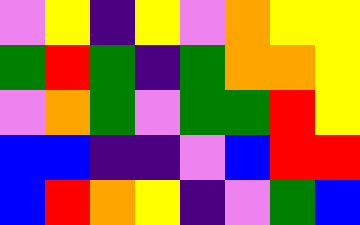[["violet", "yellow", "indigo", "yellow", "violet", "orange", "yellow", "yellow"], ["green", "red", "green", "indigo", "green", "orange", "orange", "yellow"], ["violet", "orange", "green", "violet", "green", "green", "red", "yellow"], ["blue", "blue", "indigo", "indigo", "violet", "blue", "red", "red"], ["blue", "red", "orange", "yellow", "indigo", "violet", "green", "blue"]]